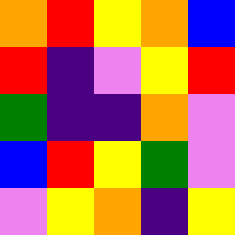[["orange", "red", "yellow", "orange", "blue"], ["red", "indigo", "violet", "yellow", "red"], ["green", "indigo", "indigo", "orange", "violet"], ["blue", "red", "yellow", "green", "violet"], ["violet", "yellow", "orange", "indigo", "yellow"]]